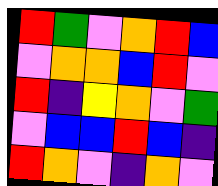[["red", "green", "violet", "orange", "red", "blue"], ["violet", "orange", "orange", "blue", "red", "violet"], ["red", "indigo", "yellow", "orange", "violet", "green"], ["violet", "blue", "blue", "red", "blue", "indigo"], ["red", "orange", "violet", "indigo", "orange", "violet"]]